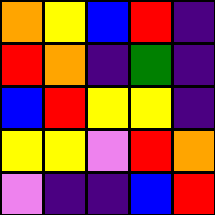[["orange", "yellow", "blue", "red", "indigo"], ["red", "orange", "indigo", "green", "indigo"], ["blue", "red", "yellow", "yellow", "indigo"], ["yellow", "yellow", "violet", "red", "orange"], ["violet", "indigo", "indigo", "blue", "red"]]